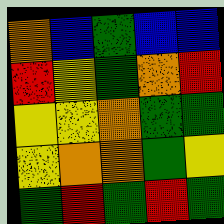[["orange", "blue", "green", "blue", "blue"], ["red", "yellow", "green", "orange", "red"], ["yellow", "yellow", "orange", "green", "green"], ["yellow", "orange", "orange", "green", "yellow"], ["green", "red", "green", "red", "green"]]